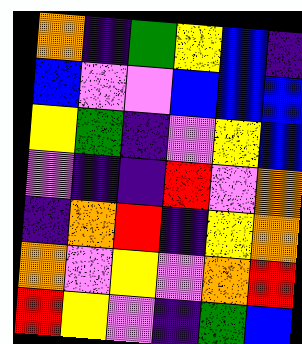[["orange", "indigo", "green", "yellow", "blue", "indigo"], ["blue", "violet", "violet", "blue", "blue", "blue"], ["yellow", "green", "indigo", "violet", "yellow", "blue"], ["violet", "indigo", "indigo", "red", "violet", "orange"], ["indigo", "orange", "red", "indigo", "yellow", "orange"], ["orange", "violet", "yellow", "violet", "orange", "red"], ["red", "yellow", "violet", "indigo", "green", "blue"]]